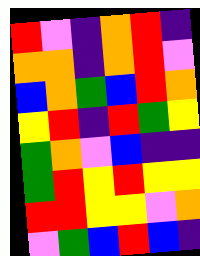[["red", "violet", "indigo", "orange", "red", "indigo"], ["orange", "orange", "indigo", "orange", "red", "violet"], ["blue", "orange", "green", "blue", "red", "orange"], ["yellow", "red", "indigo", "red", "green", "yellow"], ["green", "orange", "violet", "blue", "indigo", "indigo"], ["green", "red", "yellow", "red", "yellow", "yellow"], ["red", "red", "yellow", "yellow", "violet", "orange"], ["violet", "green", "blue", "red", "blue", "indigo"]]